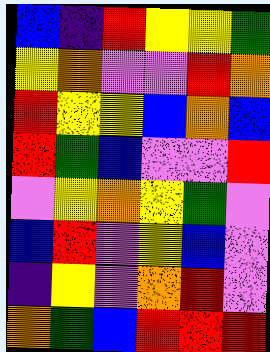[["blue", "indigo", "red", "yellow", "yellow", "green"], ["yellow", "orange", "violet", "violet", "red", "orange"], ["red", "yellow", "yellow", "blue", "orange", "blue"], ["red", "green", "blue", "violet", "violet", "red"], ["violet", "yellow", "orange", "yellow", "green", "violet"], ["blue", "red", "violet", "yellow", "blue", "violet"], ["indigo", "yellow", "violet", "orange", "red", "violet"], ["orange", "green", "blue", "red", "red", "red"]]